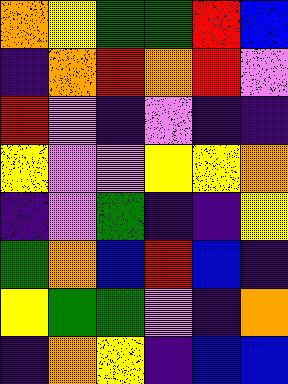[["orange", "yellow", "green", "green", "red", "blue"], ["indigo", "orange", "red", "orange", "red", "violet"], ["red", "violet", "indigo", "violet", "indigo", "indigo"], ["yellow", "violet", "violet", "yellow", "yellow", "orange"], ["indigo", "violet", "green", "indigo", "indigo", "yellow"], ["green", "orange", "blue", "red", "blue", "indigo"], ["yellow", "green", "green", "violet", "indigo", "orange"], ["indigo", "orange", "yellow", "indigo", "blue", "blue"]]